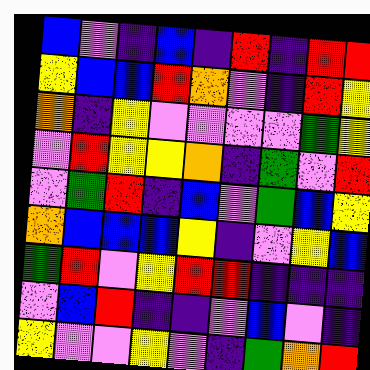[["blue", "violet", "indigo", "blue", "indigo", "red", "indigo", "red", "red"], ["yellow", "blue", "blue", "red", "orange", "violet", "indigo", "red", "yellow"], ["orange", "indigo", "yellow", "violet", "violet", "violet", "violet", "green", "yellow"], ["violet", "red", "yellow", "yellow", "orange", "indigo", "green", "violet", "red"], ["violet", "green", "red", "indigo", "blue", "violet", "green", "blue", "yellow"], ["orange", "blue", "blue", "blue", "yellow", "indigo", "violet", "yellow", "blue"], ["green", "red", "violet", "yellow", "red", "red", "indigo", "indigo", "indigo"], ["violet", "blue", "red", "indigo", "indigo", "violet", "blue", "violet", "indigo"], ["yellow", "violet", "violet", "yellow", "violet", "indigo", "green", "orange", "red"]]